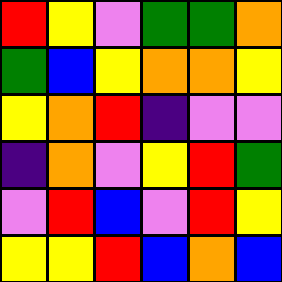[["red", "yellow", "violet", "green", "green", "orange"], ["green", "blue", "yellow", "orange", "orange", "yellow"], ["yellow", "orange", "red", "indigo", "violet", "violet"], ["indigo", "orange", "violet", "yellow", "red", "green"], ["violet", "red", "blue", "violet", "red", "yellow"], ["yellow", "yellow", "red", "blue", "orange", "blue"]]